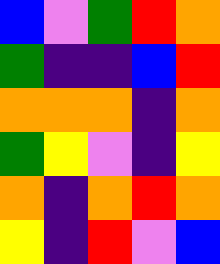[["blue", "violet", "green", "red", "orange"], ["green", "indigo", "indigo", "blue", "red"], ["orange", "orange", "orange", "indigo", "orange"], ["green", "yellow", "violet", "indigo", "yellow"], ["orange", "indigo", "orange", "red", "orange"], ["yellow", "indigo", "red", "violet", "blue"]]